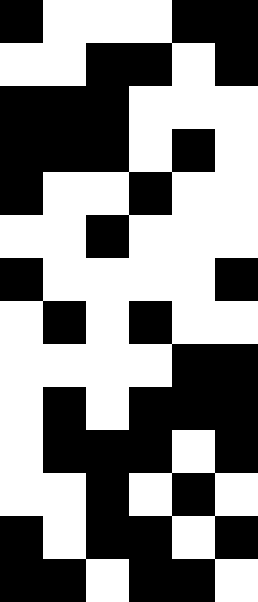[["black", "white", "white", "white", "black", "black"], ["white", "white", "black", "black", "white", "black"], ["black", "black", "black", "white", "white", "white"], ["black", "black", "black", "white", "black", "white"], ["black", "white", "white", "black", "white", "white"], ["white", "white", "black", "white", "white", "white"], ["black", "white", "white", "white", "white", "black"], ["white", "black", "white", "black", "white", "white"], ["white", "white", "white", "white", "black", "black"], ["white", "black", "white", "black", "black", "black"], ["white", "black", "black", "black", "white", "black"], ["white", "white", "black", "white", "black", "white"], ["black", "white", "black", "black", "white", "black"], ["black", "black", "white", "black", "black", "white"]]